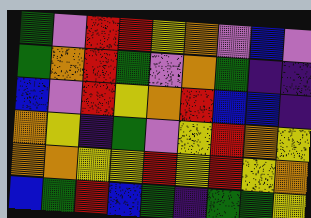[["green", "violet", "red", "red", "yellow", "orange", "violet", "blue", "violet"], ["green", "orange", "red", "green", "violet", "orange", "green", "indigo", "indigo"], ["blue", "violet", "red", "yellow", "orange", "red", "blue", "blue", "indigo"], ["orange", "yellow", "indigo", "green", "violet", "yellow", "red", "orange", "yellow"], ["orange", "orange", "yellow", "yellow", "red", "yellow", "red", "yellow", "orange"], ["blue", "green", "red", "blue", "green", "indigo", "green", "green", "yellow"]]